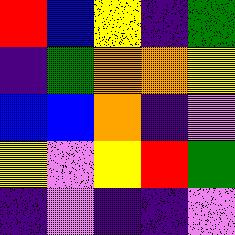[["red", "blue", "yellow", "indigo", "green"], ["indigo", "green", "orange", "orange", "yellow"], ["blue", "blue", "orange", "indigo", "violet"], ["yellow", "violet", "yellow", "red", "green"], ["indigo", "violet", "indigo", "indigo", "violet"]]